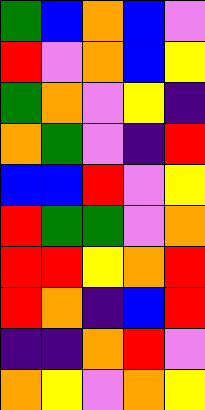[["green", "blue", "orange", "blue", "violet"], ["red", "violet", "orange", "blue", "yellow"], ["green", "orange", "violet", "yellow", "indigo"], ["orange", "green", "violet", "indigo", "red"], ["blue", "blue", "red", "violet", "yellow"], ["red", "green", "green", "violet", "orange"], ["red", "red", "yellow", "orange", "red"], ["red", "orange", "indigo", "blue", "red"], ["indigo", "indigo", "orange", "red", "violet"], ["orange", "yellow", "violet", "orange", "yellow"]]